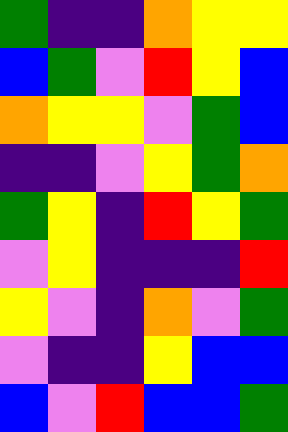[["green", "indigo", "indigo", "orange", "yellow", "yellow"], ["blue", "green", "violet", "red", "yellow", "blue"], ["orange", "yellow", "yellow", "violet", "green", "blue"], ["indigo", "indigo", "violet", "yellow", "green", "orange"], ["green", "yellow", "indigo", "red", "yellow", "green"], ["violet", "yellow", "indigo", "indigo", "indigo", "red"], ["yellow", "violet", "indigo", "orange", "violet", "green"], ["violet", "indigo", "indigo", "yellow", "blue", "blue"], ["blue", "violet", "red", "blue", "blue", "green"]]